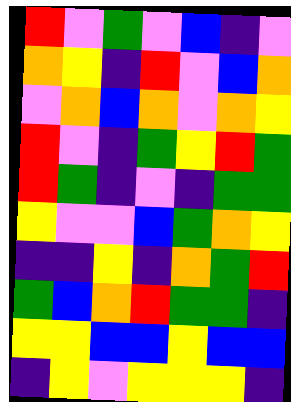[["red", "violet", "green", "violet", "blue", "indigo", "violet"], ["orange", "yellow", "indigo", "red", "violet", "blue", "orange"], ["violet", "orange", "blue", "orange", "violet", "orange", "yellow"], ["red", "violet", "indigo", "green", "yellow", "red", "green"], ["red", "green", "indigo", "violet", "indigo", "green", "green"], ["yellow", "violet", "violet", "blue", "green", "orange", "yellow"], ["indigo", "indigo", "yellow", "indigo", "orange", "green", "red"], ["green", "blue", "orange", "red", "green", "green", "indigo"], ["yellow", "yellow", "blue", "blue", "yellow", "blue", "blue"], ["indigo", "yellow", "violet", "yellow", "yellow", "yellow", "indigo"]]